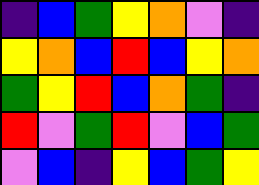[["indigo", "blue", "green", "yellow", "orange", "violet", "indigo"], ["yellow", "orange", "blue", "red", "blue", "yellow", "orange"], ["green", "yellow", "red", "blue", "orange", "green", "indigo"], ["red", "violet", "green", "red", "violet", "blue", "green"], ["violet", "blue", "indigo", "yellow", "blue", "green", "yellow"]]